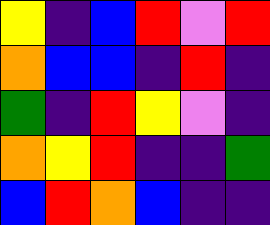[["yellow", "indigo", "blue", "red", "violet", "red"], ["orange", "blue", "blue", "indigo", "red", "indigo"], ["green", "indigo", "red", "yellow", "violet", "indigo"], ["orange", "yellow", "red", "indigo", "indigo", "green"], ["blue", "red", "orange", "blue", "indigo", "indigo"]]